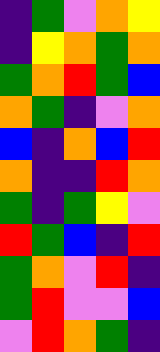[["indigo", "green", "violet", "orange", "yellow"], ["indigo", "yellow", "orange", "green", "orange"], ["green", "orange", "red", "green", "blue"], ["orange", "green", "indigo", "violet", "orange"], ["blue", "indigo", "orange", "blue", "red"], ["orange", "indigo", "indigo", "red", "orange"], ["green", "indigo", "green", "yellow", "violet"], ["red", "green", "blue", "indigo", "red"], ["green", "orange", "violet", "red", "indigo"], ["green", "red", "violet", "violet", "blue"], ["violet", "red", "orange", "green", "indigo"]]